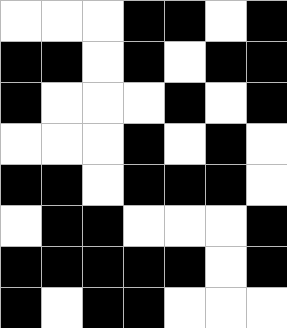[["white", "white", "white", "black", "black", "white", "black"], ["black", "black", "white", "black", "white", "black", "black"], ["black", "white", "white", "white", "black", "white", "black"], ["white", "white", "white", "black", "white", "black", "white"], ["black", "black", "white", "black", "black", "black", "white"], ["white", "black", "black", "white", "white", "white", "black"], ["black", "black", "black", "black", "black", "white", "black"], ["black", "white", "black", "black", "white", "white", "white"]]